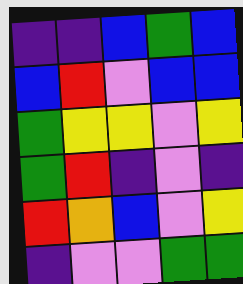[["indigo", "indigo", "blue", "green", "blue"], ["blue", "red", "violet", "blue", "blue"], ["green", "yellow", "yellow", "violet", "yellow"], ["green", "red", "indigo", "violet", "indigo"], ["red", "orange", "blue", "violet", "yellow"], ["indigo", "violet", "violet", "green", "green"]]